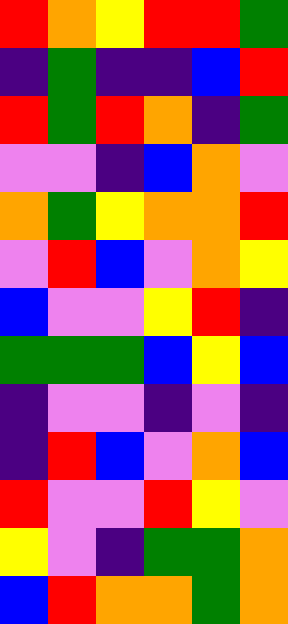[["red", "orange", "yellow", "red", "red", "green"], ["indigo", "green", "indigo", "indigo", "blue", "red"], ["red", "green", "red", "orange", "indigo", "green"], ["violet", "violet", "indigo", "blue", "orange", "violet"], ["orange", "green", "yellow", "orange", "orange", "red"], ["violet", "red", "blue", "violet", "orange", "yellow"], ["blue", "violet", "violet", "yellow", "red", "indigo"], ["green", "green", "green", "blue", "yellow", "blue"], ["indigo", "violet", "violet", "indigo", "violet", "indigo"], ["indigo", "red", "blue", "violet", "orange", "blue"], ["red", "violet", "violet", "red", "yellow", "violet"], ["yellow", "violet", "indigo", "green", "green", "orange"], ["blue", "red", "orange", "orange", "green", "orange"]]